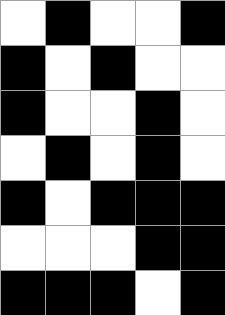[["white", "black", "white", "white", "black"], ["black", "white", "black", "white", "white"], ["black", "white", "white", "black", "white"], ["white", "black", "white", "black", "white"], ["black", "white", "black", "black", "black"], ["white", "white", "white", "black", "black"], ["black", "black", "black", "white", "black"]]